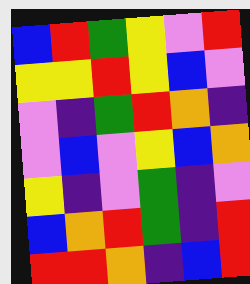[["blue", "red", "green", "yellow", "violet", "red"], ["yellow", "yellow", "red", "yellow", "blue", "violet"], ["violet", "indigo", "green", "red", "orange", "indigo"], ["violet", "blue", "violet", "yellow", "blue", "orange"], ["yellow", "indigo", "violet", "green", "indigo", "violet"], ["blue", "orange", "red", "green", "indigo", "red"], ["red", "red", "orange", "indigo", "blue", "red"]]